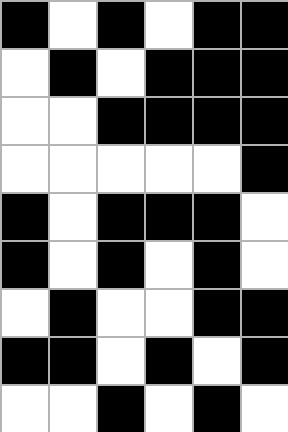[["black", "white", "black", "white", "black", "black"], ["white", "black", "white", "black", "black", "black"], ["white", "white", "black", "black", "black", "black"], ["white", "white", "white", "white", "white", "black"], ["black", "white", "black", "black", "black", "white"], ["black", "white", "black", "white", "black", "white"], ["white", "black", "white", "white", "black", "black"], ["black", "black", "white", "black", "white", "black"], ["white", "white", "black", "white", "black", "white"]]